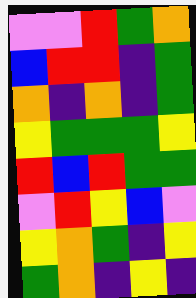[["violet", "violet", "red", "green", "orange"], ["blue", "red", "red", "indigo", "green"], ["orange", "indigo", "orange", "indigo", "green"], ["yellow", "green", "green", "green", "yellow"], ["red", "blue", "red", "green", "green"], ["violet", "red", "yellow", "blue", "violet"], ["yellow", "orange", "green", "indigo", "yellow"], ["green", "orange", "indigo", "yellow", "indigo"]]